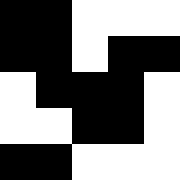[["black", "black", "white", "white", "white"], ["black", "black", "white", "black", "black"], ["white", "black", "black", "black", "white"], ["white", "white", "black", "black", "white"], ["black", "black", "white", "white", "white"]]